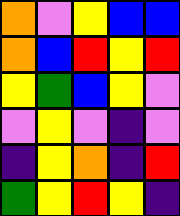[["orange", "violet", "yellow", "blue", "blue"], ["orange", "blue", "red", "yellow", "red"], ["yellow", "green", "blue", "yellow", "violet"], ["violet", "yellow", "violet", "indigo", "violet"], ["indigo", "yellow", "orange", "indigo", "red"], ["green", "yellow", "red", "yellow", "indigo"]]